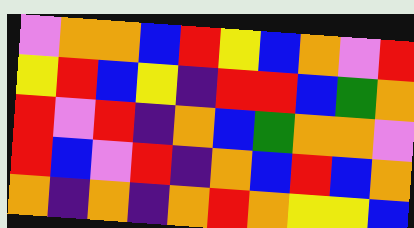[["violet", "orange", "orange", "blue", "red", "yellow", "blue", "orange", "violet", "red"], ["yellow", "red", "blue", "yellow", "indigo", "red", "red", "blue", "green", "orange"], ["red", "violet", "red", "indigo", "orange", "blue", "green", "orange", "orange", "violet"], ["red", "blue", "violet", "red", "indigo", "orange", "blue", "red", "blue", "orange"], ["orange", "indigo", "orange", "indigo", "orange", "red", "orange", "yellow", "yellow", "blue"]]